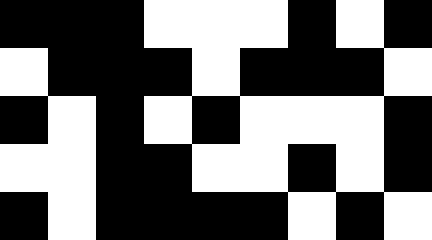[["black", "black", "black", "white", "white", "white", "black", "white", "black"], ["white", "black", "black", "black", "white", "black", "black", "black", "white"], ["black", "white", "black", "white", "black", "white", "white", "white", "black"], ["white", "white", "black", "black", "white", "white", "black", "white", "black"], ["black", "white", "black", "black", "black", "black", "white", "black", "white"]]